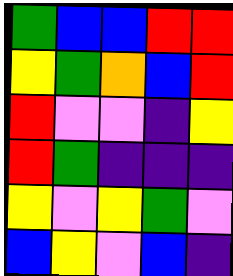[["green", "blue", "blue", "red", "red"], ["yellow", "green", "orange", "blue", "red"], ["red", "violet", "violet", "indigo", "yellow"], ["red", "green", "indigo", "indigo", "indigo"], ["yellow", "violet", "yellow", "green", "violet"], ["blue", "yellow", "violet", "blue", "indigo"]]